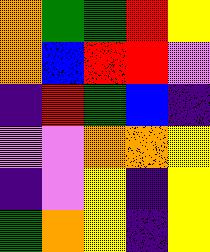[["orange", "green", "green", "red", "yellow"], ["orange", "blue", "red", "red", "violet"], ["indigo", "red", "green", "blue", "indigo"], ["violet", "violet", "orange", "orange", "yellow"], ["indigo", "violet", "yellow", "indigo", "yellow"], ["green", "orange", "yellow", "indigo", "yellow"]]